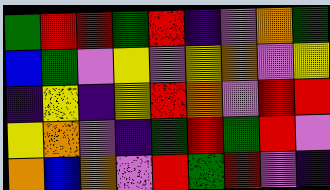[["green", "red", "red", "green", "red", "indigo", "violet", "orange", "green"], ["blue", "green", "violet", "yellow", "violet", "yellow", "orange", "violet", "yellow"], ["indigo", "yellow", "indigo", "yellow", "red", "orange", "violet", "red", "red"], ["yellow", "orange", "violet", "indigo", "green", "red", "green", "red", "violet"], ["orange", "blue", "orange", "violet", "red", "green", "red", "violet", "indigo"]]